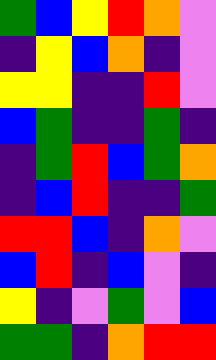[["green", "blue", "yellow", "red", "orange", "violet"], ["indigo", "yellow", "blue", "orange", "indigo", "violet"], ["yellow", "yellow", "indigo", "indigo", "red", "violet"], ["blue", "green", "indigo", "indigo", "green", "indigo"], ["indigo", "green", "red", "blue", "green", "orange"], ["indigo", "blue", "red", "indigo", "indigo", "green"], ["red", "red", "blue", "indigo", "orange", "violet"], ["blue", "red", "indigo", "blue", "violet", "indigo"], ["yellow", "indigo", "violet", "green", "violet", "blue"], ["green", "green", "indigo", "orange", "red", "red"]]